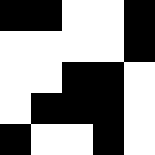[["black", "black", "white", "white", "black"], ["white", "white", "white", "white", "black"], ["white", "white", "black", "black", "white"], ["white", "black", "black", "black", "white"], ["black", "white", "white", "black", "white"]]